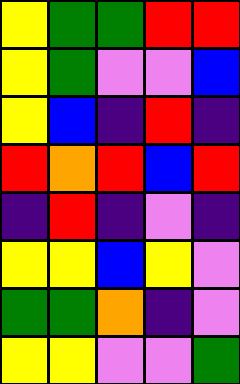[["yellow", "green", "green", "red", "red"], ["yellow", "green", "violet", "violet", "blue"], ["yellow", "blue", "indigo", "red", "indigo"], ["red", "orange", "red", "blue", "red"], ["indigo", "red", "indigo", "violet", "indigo"], ["yellow", "yellow", "blue", "yellow", "violet"], ["green", "green", "orange", "indigo", "violet"], ["yellow", "yellow", "violet", "violet", "green"]]